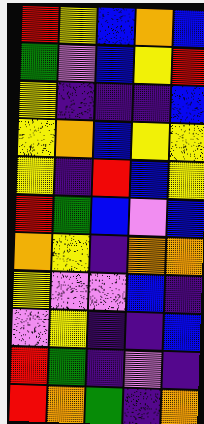[["red", "yellow", "blue", "orange", "blue"], ["green", "violet", "blue", "yellow", "red"], ["yellow", "indigo", "indigo", "indigo", "blue"], ["yellow", "orange", "blue", "yellow", "yellow"], ["yellow", "indigo", "red", "blue", "yellow"], ["red", "green", "blue", "violet", "blue"], ["orange", "yellow", "indigo", "orange", "orange"], ["yellow", "violet", "violet", "blue", "indigo"], ["violet", "yellow", "indigo", "indigo", "blue"], ["red", "green", "indigo", "violet", "indigo"], ["red", "orange", "green", "indigo", "orange"]]